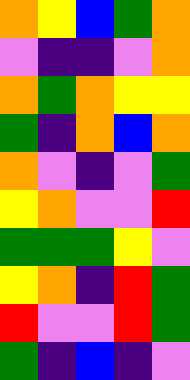[["orange", "yellow", "blue", "green", "orange"], ["violet", "indigo", "indigo", "violet", "orange"], ["orange", "green", "orange", "yellow", "yellow"], ["green", "indigo", "orange", "blue", "orange"], ["orange", "violet", "indigo", "violet", "green"], ["yellow", "orange", "violet", "violet", "red"], ["green", "green", "green", "yellow", "violet"], ["yellow", "orange", "indigo", "red", "green"], ["red", "violet", "violet", "red", "green"], ["green", "indigo", "blue", "indigo", "violet"]]